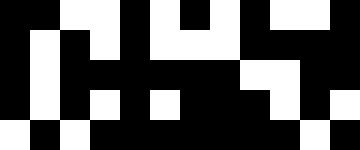[["black", "black", "white", "white", "black", "white", "black", "white", "black", "white", "white", "black"], ["black", "white", "black", "white", "black", "white", "white", "white", "black", "black", "black", "black"], ["black", "white", "black", "black", "black", "black", "black", "black", "white", "white", "black", "black"], ["black", "white", "black", "white", "black", "white", "black", "black", "black", "white", "black", "white"], ["white", "black", "white", "black", "black", "black", "black", "black", "black", "black", "white", "black"]]